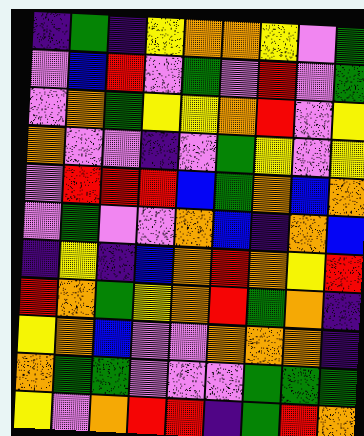[["indigo", "green", "indigo", "yellow", "orange", "orange", "yellow", "violet", "green"], ["violet", "blue", "red", "violet", "green", "violet", "red", "violet", "green"], ["violet", "orange", "green", "yellow", "yellow", "orange", "red", "violet", "yellow"], ["orange", "violet", "violet", "indigo", "violet", "green", "yellow", "violet", "yellow"], ["violet", "red", "red", "red", "blue", "green", "orange", "blue", "orange"], ["violet", "green", "violet", "violet", "orange", "blue", "indigo", "orange", "blue"], ["indigo", "yellow", "indigo", "blue", "orange", "red", "orange", "yellow", "red"], ["red", "orange", "green", "yellow", "orange", "red", "green", "orange", "indigo"], ["yellow", "orange", "blue", "violet", "violet", "orange", "orange", "orange", "indigo"], ["orange", "green", "green", "violet", "violet", "violet", "green", "green", "green"], ["yellow", "violet", "orange", "red", "red", "indigo", "green", "red", "orange"]]